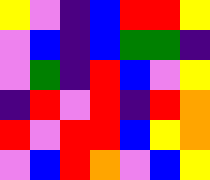[["yellow", "violet", "indigo", "blue", "red", "red", "yellow"], ["violet", "blue", "indigo", "blue", "green", "green", "indigo"], ["violet", "green", "indigo", "red", "blue", "violet", "yellow"], ["indigo", "red", "violet", "red", "indigo", "red", "orange"], ["red", "violet", "red", "red", "blue", "yellow", "orange"], ["violet", "blue", "red", "orange", "violet", "blue", "yellow"]]